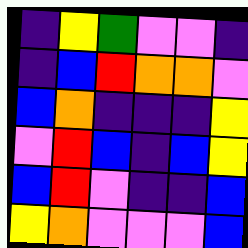[["indigo", "yellow", "green", "violet", "violet", "indigo"], ["indigo", "blue", "red", "orange", "orange", "violet"], ["blue", "orange", "indigo", "indigo", "indigo", "yellow"], ["violet", "red", "blue", "indigo", "blue", "yellow"], ["blue", "red", "violet", "indigo", "indigo", "blue"], ["yellow", "orange", "violet", "violet", "violet", "blue"]]